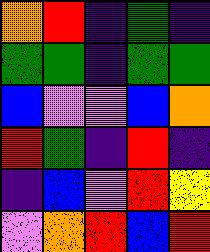[["orange", "red", "indigo", "green", "indigo"], ["green", "green", "indigo", "green", "green"], ["blue", "violet", "violet", "blue", "orange"], ["red", "green", "indigo", "red", "indigo"], ["indigo", "blue", "violet", "red", "yellow"], ["violet", "orange", "red", "blue", "red"]]